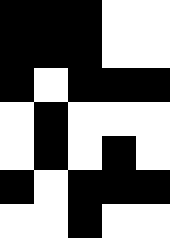[["black", "black", "black", "white", "white"], ["black", "black", "black", "white", "white"], ["black", "white", "black", "black", "black"], ["white", "black", "white", "white", "white"], ["white", "black", "white", "black", "white"], ["black", "white", "black", "black", "black"], ["white", "white", "black", "white", "white"]]